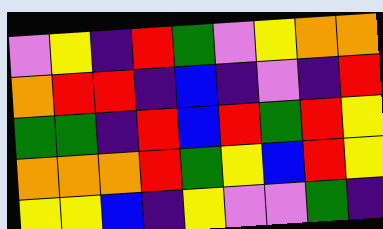[["violet", "yellow", "indigo", "red", "green", "violet", "yellow", "orange", "orange"], ["orange", "red", "red", "indigo", "blue", "indigo", "violet", "indigo", "red"], ["green", "green", "indigo", "red", "blue", "red", "green", "red", "yellow"], ["orange", "orange", "orange", "red", "green", "yellow", "blue", "red", "yellow"], ["yellow", "yellow", "blue", "indigo", "yellow", "violet", "violet", "green", "indigo"]]